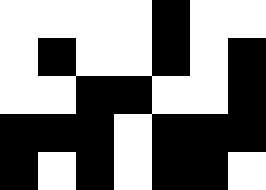[["white", "white", "white", "white", "black", "white", "white"], ["white", "black", "white", "white", "black", "white", "black"], ["white", "white", "black", "black", "white", "white", "black"], ["black", "black", "black", "white", "black", "black", "black"], ["black", "white", "black", "white", "black", "black", "white"]]